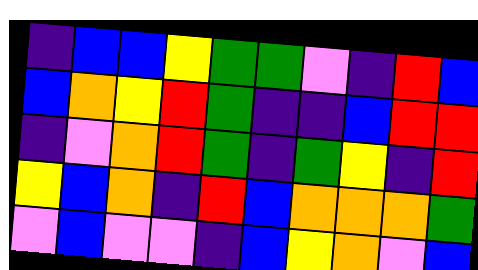[["indigo", "blue", "blue", "yellow", "green", "green", "violet", "indigo", "red", "blue"], ["blue", "orange", "yellow", "red", "green", "indigo", "indigo", "blue", "red", "red"], ["indigo", "violet", "orange", "red", "green", "indigo", "green", "yellow", "indigo", "red"], ["yellow", "blue", "orange", "indigo", "red", "blue", "orange", "orange", "orange", "green"], ["violet", "blue", "violet", "violet", "indigo", "blue", "yellow", "orange", "violet", "blue"]]